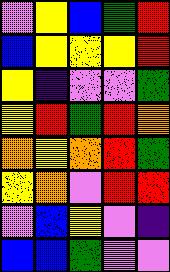[["violet", "yellow", "blue", "green", "red"], ["blue", "yellow", "yellow", "yellow", "red"], ["yellow", "indigo", "violet", "violet", "green"], ["yellow", "red", "green", "red", "orange"], ["orange", "yellow", "orange", "red", "green"], ["yellow", "orange", "violet", "red", "red"], ["violet", "blue", "yellow", "violet", "indigo"], ["blue", "blue", "green", "violet", "violet"]]